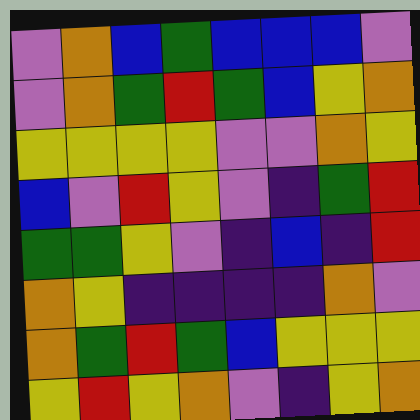[["violet", "orange", "blue", "green", "blue", "blue", "blue", "violet"], ["violet", "orange", "green", "red", "green", "blue", "yellow", "orange"], ["yellow", "yellow", "yellow", "yellow", "violet", "violet", "orange", "yellow"], ["blue", "violet", "red", "yellow", "violet", "indigo", "green", "red"], ["green", "green", "yellow", "violet", "indigo", "blue", "indigo", "red"], ["orange", "yellow", "indigo", "indigo", "indigo", "indigo", "orange", "violet"], ["orange", "green", "red", "green", "blue", "yellow", "yellow", "yellow"], ["yellow", "red", "yellow", "orange", "violet", "indigo", "yellow", "orange"]]